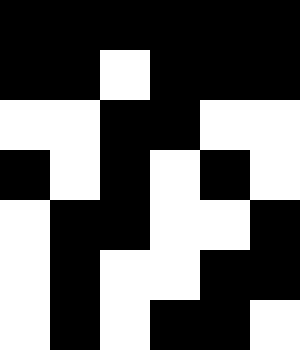[["black", "black", "black", "black", "black", "black"], ["black", "black", "white", "black", "black", "black"], ["white", "white", "black", "black", "white", "white"], ["black", "white", "black", "white", "black", "white"], ["white", "black", "black", "white", "white", "black"], ["white", "black", "white", "white", "black", "black"], ["white", "black", "white", "black", "black", "white"]]